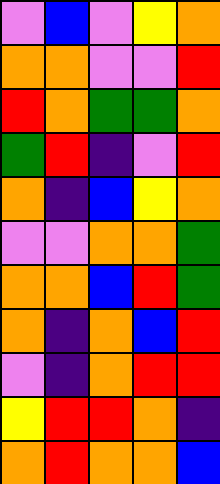[["violet", "blue", "violet", "yellow", "orange"], ["orange", "orange", "violet", "violet", "red"], ["red", "orange", "green", "green", "orange"], ["green", "red", "indigo", "violet", "red"], ["orange", "indigo", "blue", "yellow", "orange"], ["violet", "violet", "orange", "orange", "green"], ["orange", "orange", "blue", "red", "green"], ["orange", "indigo", "orange", "blue", "red"], ["violet", "indigo", "orange", "red", "red"], ["yellow", "red", "red", "orange", "indigo"], ["orange", "red", "orange", "orange", "blue"]]